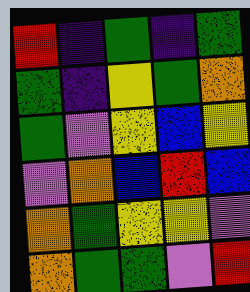[["red", "indigo", "green", "indigo", "green"], ["green", "indigo", "yellow", "green", "orange"], ["green", "violet", "yellow", "blue", "yellow"], ["violet", "orange", "blue", "red", "blue"], ["orange", "green", "yellow", "yellow", "violet"], ["orange", "green", "green", "violet", "red"]]